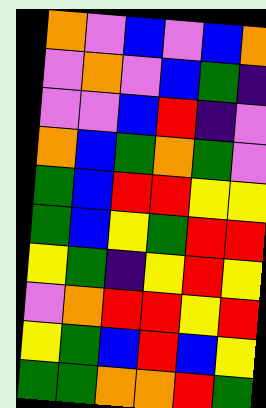[["orange", "violet", "blue", "violet", "blue", "orange"], ["violet", "orange", "violet", "blue", "green", "indigo"], ["violet", "violet", "blue", "red", "indigo", "violet"], ["orange", "blue", "green", "orange", "green", "violet"], ["green", "blue", "red", "red", "yellow", "yellow"], ["green", "blue", "yellow", "green", "red", "red"], ["yellow", "green", "indigo", "yellow", "red", "yellow"], ["violet", "orange", "red", "red", "yellow", "red"], ["yellow", "green", "blue", "red", "blue", "yellow"], ["green", "green", "orange", "orange", "red", "green"]]